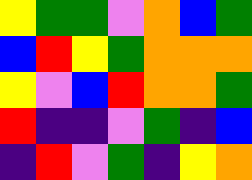[["yellow", "green", "green", "violet", "orange", "blue", "green"], ["blue", "red", "yellow", "green", "orange", "orange", "orange"], ["yellow", "violet", "blue", "red", "orange", "orange", "green"], ["red", "indigo", "indigo", "violet", "green", "indigo", "blue"], ["indigo", "red", "violet", "green", "indigo", "yellow", "orange"]]